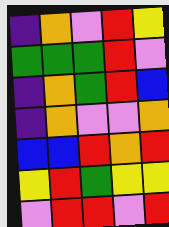[["indigo", "orange", "violet", "red", "yellow"], ["green", "green", "green", "red", "violet"], ["indigo", "orange", "green", "red", "blue"], ["indigo", "orange", "violet", "violet", "orange"], ["blue", "blue", "red", "orange", "red"], ["yellow", "red", "green", "yellow", "yellow"], ["violet", "red", "red", "violet", "red"]]